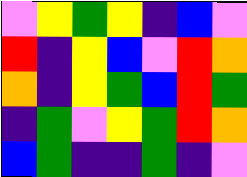[["violet", "yellow", "green", "yellow", "indigo", "blue", "violet"], ["red", "indigo", "yellow", "blue", "violet", "red", "orange"], ["orange", "indigo", "yellow", "green", "blue", "red", "green"], ["indigo", "green", "violet", "yellow", "green", "red", "orange"], ["blue", "green", "indigo", "indigo", "green", "indigo", "violet"]]